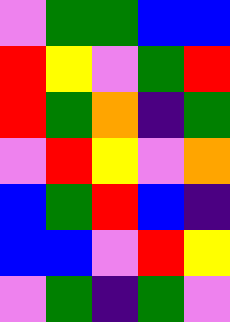[["violet", "green", "green", "blue", "blue"], ["red", "yellow", "violet", "green", "red"], ["red", "green", "orange", "indigo", "green"], ["violet", "red", "yellow", "violet", "orange"], ["blue", "green", "red", "blue", "indigo"], ["blue", "blue", "violet", "red", "yellow"], ["violet", "green", "indigo", "green", "violet"]]